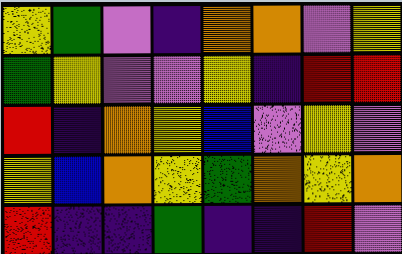[["yellow", "green", "violet", "indigo", "orange", "orange", "violet", "yellow"], ["green", "yellow", "violet", "violet", "yellow", "indigo", "red", "red"], ["red", "indigo", "orange", "yellow", "blue", "violet", "yellow", "violet"], ["yellow", "blue", "orange", "yellow", "green", "orange", "yellow", "orange"], ["red", "indigo", "indigo", "green", "indigo", "indigo", "red", "violet"]]